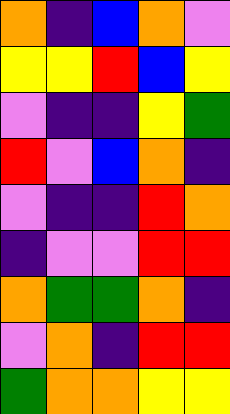[["orange", "indigo", "blue", "orange", "violet"], ["yellow", "yellow", "red", "blue", "yellow"], ["violet", "indigo", "indigo", "yellow", "green"], ["red", "violet", "blue", "orange", "indigo"], ["violet", "indigo", "indigo", "red", "orange"], ["indigo", "violet", "violet", "red", "red"], ["orange", "green", "green", "orange", "indigo"], ["violet", "orange", "indigo", "red", "red"], ["green", "orange", "orange", "yellow", "yellow"]]